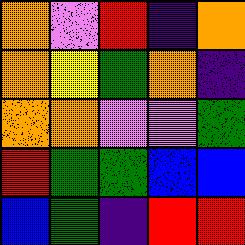[["orange", "violet", "red", "indigo", "orange"], ["orange", "yellow", "green", "orange", "indigo"], ["orange", "orange", "violet", "violet", "green"], ["red", "green", "green", "blue", "blue"], ["blue", "green", "indigo", "red", "red"]]